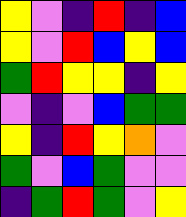[["yellow", "violet", "indigo", "red", "indigo", "blue"], ["yellow", "violet", "red", "blue", "yellow", "blue"], ["green", "red", "yellow", "yellow", "indigo", "yellow"], ["violet", "indigo", "violet", "blue", "green", "green"], ["yellow", "indigo", "red", "yellow", "orange", "violet"], ["green", "violet", "blue", "green", "violet", "violet"], ["indigo", "green", "red", "green", "violet", "yellow"]]